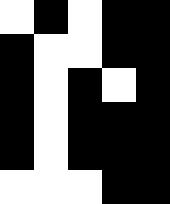[["white", "black", "white", "black", "black"], ["black", "white", "white", "black", "black"], ["black", "white", "black", "white", "black"], ["black", "white", "black", "black", "black"], ["black", "white", "black", "black", "black"], ["white", "white", "white", "black", "black"]]